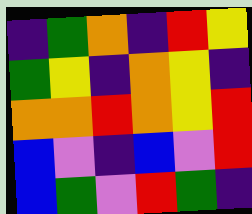[["indigo", "green", "orange", "indigo", "red", "yellow"], ["green", "yellow", "indigo", "orange", "yellow", "indigo"], ["orange", "orange", "red", "orange", "yellow", "red"], ["blue", "violet", "indigo", "blue", "violet", "red"], ["blue", "green", "violet", "red", "green", "indigo"]]